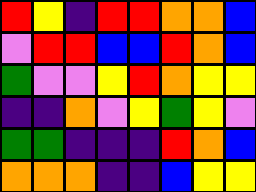[["red", "yellow", "indigo", "red", "red", "orange", "orange", "blue"], ["violet", "red", "red", "blue", "blue", "red", "orange", "blue"], ["green", "violet", "violet", "yellow", "red", "orange", "yellow", "yellow"], ["indigo", "indigo", "orange", "violet", "yellow", "green", "yellow", "violet"], ["green", "green", "indigo", "indigo", "indigo", "red", "orange", "blue"], ["orange", "orange", "orange", "indigo", "indigo", "blue", "yellow", "yellow"]]